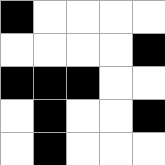[["black", "white", "white", "white", "white"], ["white", "white", "white", "white", "black"], ["black", "black", "black", "white", "white"], ["white", "black", "white", "white", "black"], ["white", "black", "white", "white", "white"]]